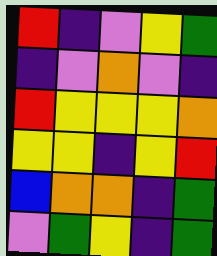[["red", "indigo", "violet", "yellow", "green"], ["indigo", "violet", "orange", "violet", "indigo"], ["red", "yellow", "yellow", "yellow", "orange"], ["yellow", "yellow", "indigo", "yellow", "red"], ["blue", "orange", "orange", "indigo", "green"], ["violet", "green", "yellow", "indigo", "green"]]